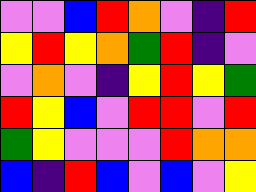[["violet", "violet", "blue", "red", "orange", "violet", "indigo", "red"], ["yellow", "red", "yellow", "orange", "green", "red", "indigo", "violet"], ["violet", "orange", "violet", "indigo", "yellow", "red", "yellow", "green"], ["red", "yellow", "blue", "violet", "red", "red", "violet", "red"], ["green", "yellow", "violet", "violet", "violet", "red", "orange", "orange"], ["blue", "indigo", "red", "blue", "violet", "blue", "violet", "yellow"]]